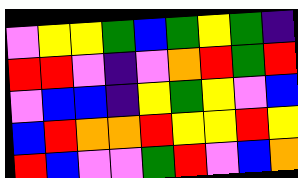[["violet", "yellow", "yellow", "green", "blue", "green", "yellow", "green", "indigo"], ["red", "red", "violet", "indigo", "violet", "orange", "red", "green", "red"], ["violet", "blue", "blue", "indigo", "yellow", "green", "yellow", "violet", "blue"], ["blue", "red", "orange", "orange", "red", "yellow", "yellow", "red", "yellow"], ["red", "blue", "violet", "violet", "green", "red", "violet", "blue", "orange"]]